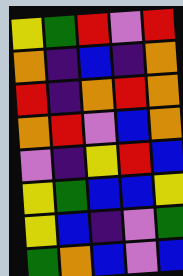[["yellow", "green", "red", "violet", "red"], ["orange", "indigo", "blue", "indigo", "orange"], ["red", "indigo", "orange", "red", "orange"], ["orange", "red", "violet", "blue", "orange"], ["violet", "indigo", "yellow", "red", "blue"], ["yellow", "green", "blue", "blue", "yellow"], ["yellow", "blue", "indigo", "violet", "green"], ["green", "orange", "blue", "violet", "blue"]]